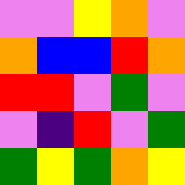[["violet", "violet", "yellow", "orange", "violet"], ["orange", "blue", "blue", "red", "orange"], ["red", "red", "violet", "green", "violet"], ["violet", "indigo", "red", "violet", "green"], ["green", "yellow", "green", "orange", "yellow"]]